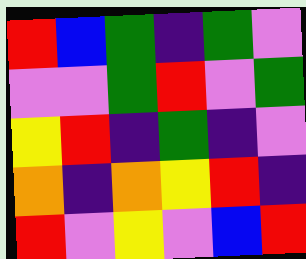[["red", "blue", "green", "indigo", "green", "violet"], ["violet", "violet", "green", "red", "violet", "green"], ["yellow", "red", "indigo", "green", "indigo", "violet"], ["orange", "indigo", "orange", "yellow", "red", "indigo"], ["red", "violet", "yellow", "violet", "blue", "red"]]